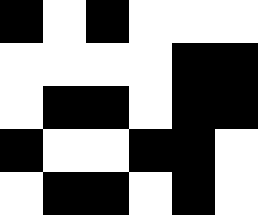[["black", "white", "black", "white", "white", "white"], ["white", "white", "white", "white", "black", "black"], ["white", "black", "black", "white", "black", "black"], ["black", "white", "white", "black", "black", "white"], ["white", "black", "black", "white", "black", "white"]]